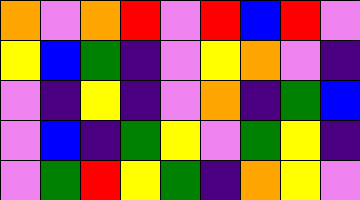[["orange", "violet", "orange", "red", "violet", "red", "blue", "red", "violet"], ["yellow", "blue", "green", "indigo", "violet", "yellow", "orange", "violet", "indigo"], ["violet", "indigo", "yellow", "indigo", "violet", "orange", "indigo", "green", "blue"], ["violet", "blue", "indigo", "green", "yellow", "violet", "green", "yellow", "indigo"], ["violet", "green", "red", "yellow", "green", "indigo", "orange", "yellow", "violet"]]